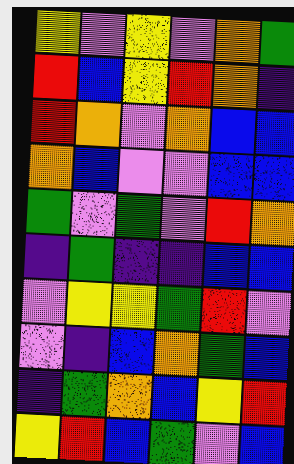[["yellow", "violet", "yellow", "violet", "orange", "green"], ["red", "blue", "yellow", "red", "orange", "indigo"], ["red", "orange", "violet", "orange", "blue", "blue"], ["orange", "blue", "violet", "violet", "blue", "blue"], ["green", "violet", "green", "violet", "red", "orange"], ["indigo", "green", "indigo", "indigo", "blue", "blue"], ["violet", "yellow", "yellow", "green", "red", "violet"], ["violet", "indigo", "blue", "orange", "green", "blue"], ["indigo", "green", "orange", "blue", "yellow", "red"], ["yellow", "red", "blue", "green", "violet", "blue"]]